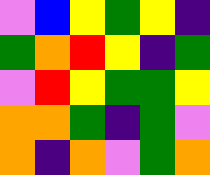[["violet", "blue", "yellow", "green", "yellow", "indigo"], ["green", "orange", "red", "yellow", "indigo", "green"], ["violet", "red", "yellow", "green", "green", "yellow"], ["orange", "orange", "green", "indigo", "green", "violet"], ["orange", "indigo", "orange", "violet", "green", "orange"]]